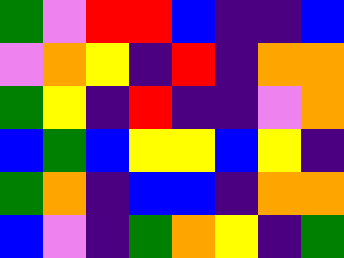[["green", "violet", "red", "red", "blue", "indigo", "indigo", "blue"], ["violet", "orange", "yellow", "indigo", "red", "indigo", "orange", "orange"], ["green", "yellow", "indigo", "red", "indigo", "indigo", "violet", "orange"], ["blue", "green", "blue", "yellow", "yellow", "blue", "yellow", "indigo"], ["green", "orange", "indigo", "blue", "blue", "indigo", "orange", "orange"], ["blue", "violet", "indigo", "green", "orange", "yellow", "indigo", "green"]]